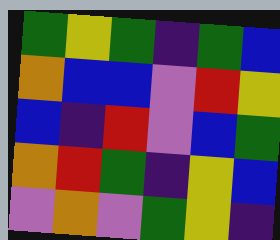[["green", "yellow", "green", "indigo", "green", "blue"], ["orange", "blue", "blue", "violet", "red", "yellow"], ["blue", "indigo", "red", "violet", "blue", "green"], ["orange", "red", "green", "indigo", "yellow", "blue"], ["violet", "orange", "violet", "green", "yellow", "indigo"]]